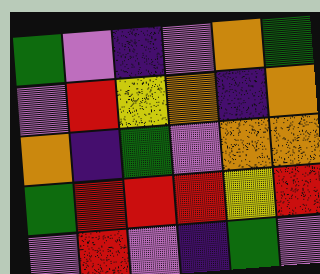[["green", "violet", "indigo", "violet", "orange", "green"], ["violet", "red", "yellow", "orange", "indigo", "orange"], ["orange", "indigo", "green", "violet", "orange", "orange"], ["green", "red", "red", "red", "yellow", "red"], ["violet", "red", "violet", "indigo", "green", "violet"]]